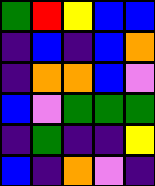[["green", "red", "yellow", "blue", "blue"], ["indigo", "blue", "indigo", "blue", "orange"], ["indigo", "orange", "orange", "blue", "violet"], ["blue", "violet", "green", "green", "green"], ["indigo", "green", "indigo", "indigo", "yellow"], ["blue", "indigo", "orange", "violet", "indigo"]]